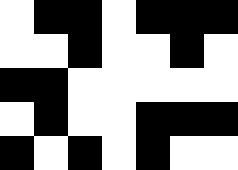[["white", "black", "black", "white", "black", "black", "black"], ["white", "white", "black", "white", "white", "black", "white"], ["black", "black", "white", "white", "white", "white", "white"], ["white", "black", "white", "white", "black", "black", "black"], ["black", "white", "black", "white", "black", "white", "white"]]